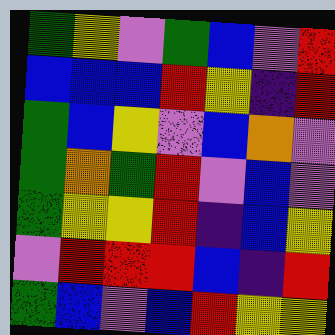[["green", "yellow", "violet", "green", "blue", "violet", "red"], ["blue", "blue", "blue", "red", "yellow", "indigo", "red"], ["green", "blue", "yellow", "violet", "blue", "orange", "violet"], ["green", "orange", "green", "red", "violet", "blue", "violet"], ["green", "yellow", "yellow", "red", "indigo", "blue", "yellow"], ["violet", "red", "red", "red", "blue", "indigo", "red"], ["green", "blue", "violet", "blue", "red", "yellow", "yellow"]]